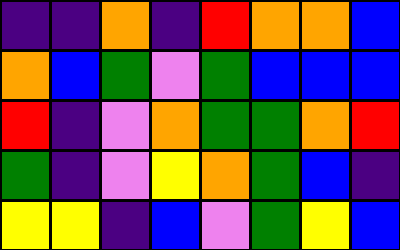[["indigo", "indigo", "orange", "indigo", "red", "orange", "orange", "blue"], ["orange", "blue", "green", "violet", "green", "blue", "blue", "blue"], ["red", "indigo", "violet", "orange", "green", "green", "orange", "red"], ["green", "indigo", "violet", "yellow", "orange", "green", "blue", "indigo"], ["yellow", "yellow", "indigo", "blue", "violet", "green", "yellow", "blue"]]